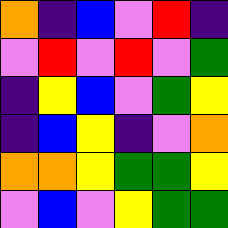[["orange", "indigo", "blue", "violet", "red", "indigo"], ["violet", "red", "violet", "red", "violet", "green"], ["indigo", "yellow", "blue", "violet", "green", "yellow"], ["indigo", "blue", "yellow", "indigo", "violet", "orange"], ["orange", "orange", "yellow", "green", "green", "yellow"], ["violet", "blue", "violet", "yellow", "green", "green"]]